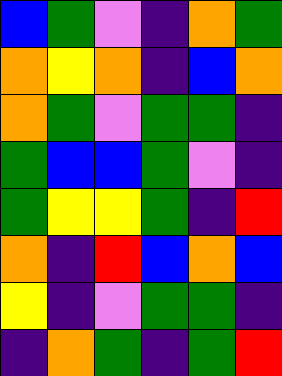[["blue", "green", "violet", "indigo", "orange", "green"], ["orange", "yellow", "orange", "indigo", "blue", "orange"], ["orange", "green", "violet", "green", "green", "indigo"], ["green", "blue", "blue", "green", "violet", "indigo"], ["green", "yellow", "yellow", "green", "indigo", "red"], ["orange", "indigo", "red", "blue", "orange", "blue"], ["yellow", "indigo", "violet", "green", "green", "indigo"], ["indigo", "orange", "green", "indigo", "green", "red"]]